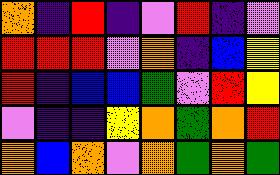[["orange", "indigo", "red", "indigo", "violet", "red", "indigo", "violet"], ["red", "red", "red", "violet", "orange", "indigo", "blue", "yellow"], ["red", "indigo", "blue", "blue", "green", "violet", "red", "yellow"], ["violet", "indigo", "indigo", "yellow", "orange", "green", "orange", "red"], ["orange", "blue", "orange", "violet", "orange", "green", "orange", "green"]]